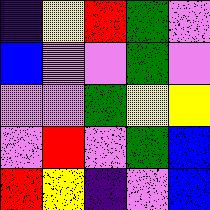[["indigo", "yellow", "red", "green", "violet"], ["blue", "violet", "violet", "green", "violet"], ["violet", "violet", "green", "yellow", "yellow"], ["violet", "red", "violet", "green", "blue"], ["red", "yellow", "indigo", "violet", "blue"]]